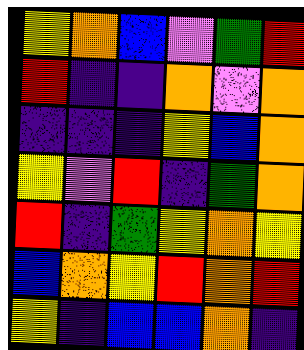[["yellow", "orange", "blue", "violet", "green", "red"], ["red", "indigo", "indigo", "orange", "violet", "orange"], ["indigo", "indigo", "indigo", "yellow", "blue", "orange"], ["yellow", "violet", "red", "indigo", "green", "orange"], ["red", "indigo", "green", "yellow", "orange", "yellow"], ["blue", "orange", "yellow", "red", "orange", "red"], ["yellow", "indigo", "blue", "blue", "orange", "indigo"]]